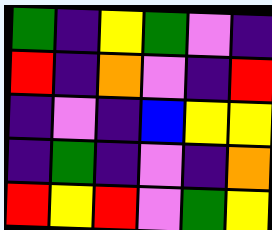[["green", "indigo", "yellow", "green", "violet", "indigo"], ["red", "indigo", "orange", "violet", "indigo", "red"], ["indigo", "violet", "indigo", "blue", "yellow", "yellow"], ["indigo", "green", "indigo", "violet", "indigo", "orange"], ["red", "yellow", "red", "violet", "green", "yellow"]]